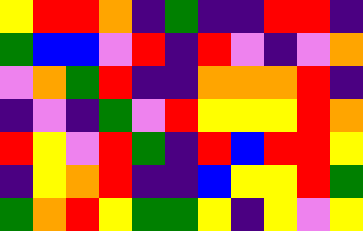[["yellow", "red", "red", "orange", "indigo", "green", "indigo", "indigo", "red", "red", "indigo"], ["green", "blue", "blue", "violet", "red", "indigo", "red", "violet", "indigo", "violet", "orange"], ["violet", "orange", "green", "red", "indigo", "indigo", "orange", "orange", "orange", "red", "indigo"], ["indigo", "violet", "indigo", "green", "violet", "red", "yellow", "yellow", "yellow", "red", "orange"], ["red", "yellow", "violet", "red", "green", "indigo", "red", "blue", "red", "red", "yellow"], ["indigo", "yellow", "orange", "red", "indigo", "indigo", "blue", "yellow", "yellow", "red", "green"], ["green", "orange", "red", "yellow", "green", "green", "yellow", "indigo", "yellow", "violet", "yellow"]]